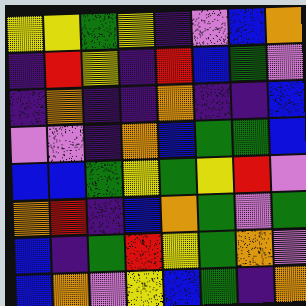[["yellow", "yellow", "green", "yellow", "indigo", "violet", "blue", "orange"], ["indigo", "red", "yellow", "indigo", "red", "blue", "green", "violet"], ["indigo", "orange", "indigo", "indigo", "orange", "indigo", "indigo", "blue"], ["violet", "violet", "indigo", "orange", "blue", "green", "green", "blue"], ["blue", "blue", "green", "yellow", "green", "yellow", "red", "violet"], ["orange", "red", "indigo", "blue", "orange", "green", "violet", "green"], ["blue", "indigo", "green", "red", "yellow", "green", "orange", "violet"], ["blue", "orange", "violet", "yellow", "blue", "green", "indigo", "orange"]]